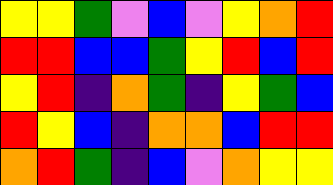[["yellow", "yellow", "green", "violet", "blue", "violet", "yellow", "orange", "red"], ["red", "red", "blue", "blue", "green", "yellow", "red", "blue", "red"], ["yellow", "red", "indigo", "orange", "green", "indigo", "yellow", "green", "blue"], ["red", "yellow", "blue", "indigo", "orange", "orange", "blue", "red", "red"], ["orange", "red", "green", "indigo", "blue", "violet", "orange", "yellow", "yellow"]]